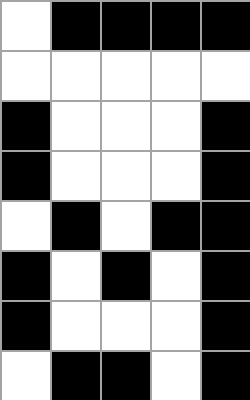[["white", "black", "black", "black", "black"], ["white", "white", "white", "white", "white"], ["black", "white", "white", "white", "black"], ["black", "white", "white", "white", "black"], ["white", "black", "white", "black", "black"], ["black", "white", "black", "white", "black"], ["black", "white", "white", "white", "black"], ["white", "black", "black", "white", "black"]]